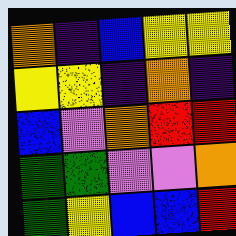[["orange", "indigo", "blue", "yellow", "yellow"], ["yellow", "yellow", "indigo", "orange", "indigo"], ["blue", "violet", "orange", "red", "red"], ["green", "green", "violet", "violet", "orange"], ["green", "yellow", "blue", "blue", "red"]]